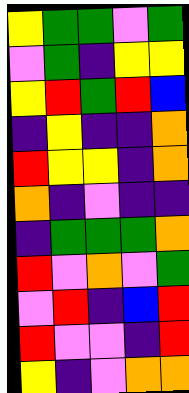[["yellow", "green", "green", "violet", "green"], ["violet", "green", "indigo", "yellow", "yellow"], ["yellow", "red", "green", "red", "blue"], ["indigo", "yellow", "indigo", "indigo", "orange"], ["red", "yellow", "yellow", "indigo", "orange"], ["orange", "indigo", "violet", "indigo", "indigo"], ["indigo", "green", "green", "green", "orange"], ["red", "violet", "orange", "violet", "green"], ["violet", "red", "indigo", "blue", "red"], ["red", "violet", "violet", "indigo", "red"], ["yellow", "indigo", "violet", "orange", "orange"]]